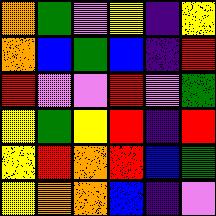[["orange", "green", "violet", "yellow", "indigo", "yellow"], ["orange", "blue", "green", "blue", "indigo", "red"], ["red", "violet", "violet", "red", "violet", "green"], ["yellow", "green", "yellow", "red", "indigo", "red"], ["yellow", "red", "orange", "red", "blue", "green"], ["yellow", "orange", "orange", "blue", "indigo", "violet"]]